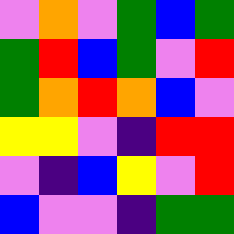[["violet", "orange", "violet", "green", "blue", "green"], ["green", "red", "blue", "green", "violet", "red"], ["green", "orange", "red", "orange", "blue", "violet"], ["yellow", "yellow", "violet", "indigo", "red", "red"], ["violet", "indigo", "blue", "yellow", "violet", "red"], ["blue", "violet", "violet", "indigo", "green", "green"]]